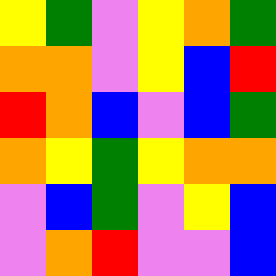[["yellow", "green", "violet", "yellow", "orange", "green"], ["orange", "orange", "violet", "yellow", "blue", "red"], ["red", "orange", "blue", "violet", "blue", "green"], ["orange", "yellow", "green", "yellow", "orange", "orange"], ["violet", "blue", "green", "violet", "yellow", "blue"], ["violet", "orange", "red", "violet", "violet", "blue"]]